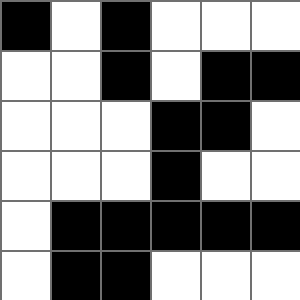[["black", "white", "black", "white", "white", "white"], ["white", "white", "black", "white", "black", "black"], ["white", "white", "white", "black", "black", "white"], ["white", "white", "white", "black", "white", "white"], ["white", "black", "black", "black", "black", "black"], ["white", "black", "black", "white", "white", "white"]]